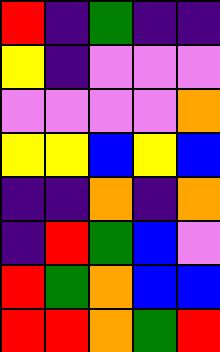[["red", "indigo", "green", "indigo", "indigo"], ["yellow", "indigo", "violet", "violet", "violet"], ["violet", "violet", "violet", "violet", "orange"], ["yellow", "yellow", "blue", "yellow", "blue"], ["indigo", "indigo", "orange", "indigo", "orange"], ["indigo", "red", "green", "blue", "violet"], ["red", "green", "orange", "blue", "blue"], ["red", "red", "orange", "green", "red"]]